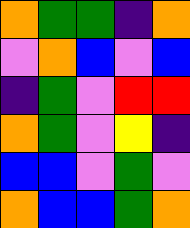[["orange", "green", "green", "indigo", "orange"], ["violet", "orange", "blue", "violet", "blue"], ["indigo", "green", "violet", "red", "red"], ["orange", "green", "violet", "yellow", "indigo"], ["blue", "blue", "violet", "green", "violet"], ["orange", "blue", "blue", "green", "orange"]]